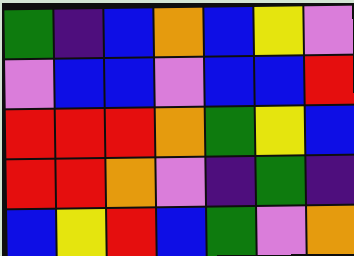[["green", "indigo", "blue", "orange", "blue", "yellow", "violet"], ["violet", "blue", "blue", "violet", "blue", "blue", "red"], ["red", "red", "red", "orange", "green", "yellow", "blue"], ["red", "red", "orange", "violet", "indigo", "green", "indigo"], ["blue", "yellow", "red", "blue", "green", "violet", "orange"]]